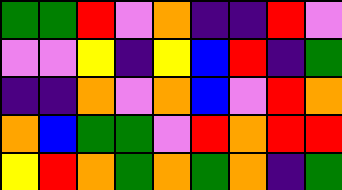[["green", "green", "red", "violet", "orange", "indigo", "indigo", "red", "violet"], ["violet", "violet", "yellow", "indigo", "yellow", "blue", "red", "indigo", "green"], ["indigo", "indigo", "orange", "violet", "orange", "blue", "violet", "red", "orange"], ["orange", "blue", "green", "green", "violet", "red", "orange", "red", "red"], ["yellow", "red", "orange", "green", "orange", "green", "orange", "indigo", "green"]]